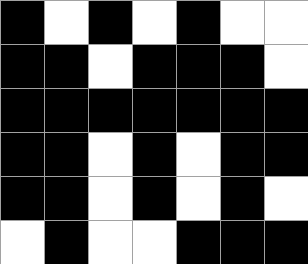[["black", "white", "black", "white", "black", "white", "white"], ["black", "black", "white", "black", "black", "black", "white"], ["black", "black", "black", "black", "black", "black", "black"], ["black", "black", "white", "black", "white", "black", "black"], ["black", "black", "white", "black", "white", "black", "white"], ["white", "black", "white", "white", "black", "black", "black"]]